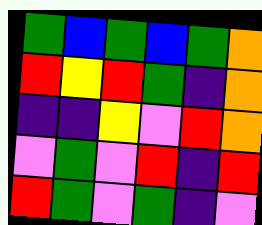[["green", "blue", "green", "blue", "green", "orange"], ["red", "yellow", "red", "green", "indigo", "orange"], ["indigo", "indigo", "yellow", "violet", "red", "orange"], ["violet", "green", "violet", "red", "indigo", "red"], ["red", "green", "violet", "green", "indigo", "violet"]]